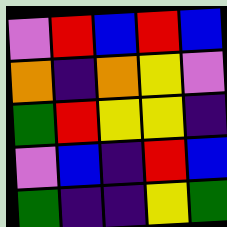[["violet", "red", "blue", "red", "blue"], ["orange", "indigo", "orange", "yellow", "violet"], ["green", "red", "yellow", "yellow", "indigo"], ["violet", "blue", "indigo", "red", "blue"], ["green", "indigo", "indigo", "yellow", "green"]]